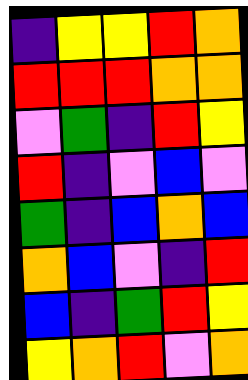[["indigo", "yellow", "yellow", "red", "orange"], ["red", "red", "red", "orange", "orange"], ["violet", "green", "indigo", "red", "yellow"], ["red", "indigo", "violet", "blue", "violet"], ["green", "indigo", "blue", "orange", "blue"], ["orange", "blue", "violet", "indigo", "red"], ["blue", "indigo", "green", "red", "yellow"], ["yellow", "orange", "red", "violet", "orange"]]